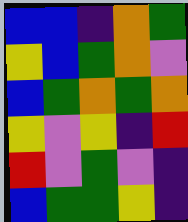[["blue", "blue", "indigo", "orange", "green"], ["yellow", "blue", "green", "orange", "violet"], ["blue", "green", "orange", "green", "orange"], ["yellow", "violet", "yellow", "indigo", "red"], ["red", "violet", "green", "violet", "indigo"], ["blue", "green", "green", "yellow", "indigo"]]